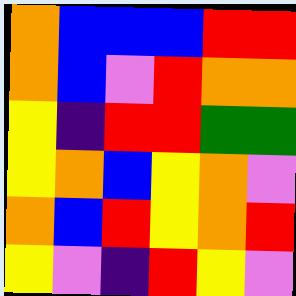[["orange", "blue", "blue", "blue", "red", "red"], ["orange", "blue", "violet", "red", "orange", "orange"], ["yellow", "indigo", "red", "red", "green", "green"], ["yellow", "orange", "blue", "yellow", "orange", "violet"], ["orange", "blue", "red", "yellow", "orange", "red"], ["yellow", "violet", "indigo", "red", "yellow", "violet"]]